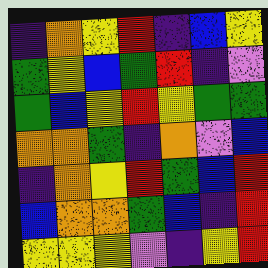[["indigo", "orange", "yellow", "red", "indigo", "blue", "yellow"], ["green", "yellow", "blue", "green", "red", "indigo", "violet"], ["green", "blue", "yellow", "red", "yellow", "green", "green"], ["orange", "orange", "green", "indigo", "orange", "violet", "blue"], ["indigo", "orange", "yellow", "red", "green", "blue", "red"], ["blue", "orange", "orange", "green", "blue", "indigo", "red"], ["yellow", "yellow", "yellow", "violet", "indigo", "yellow", "red"]]